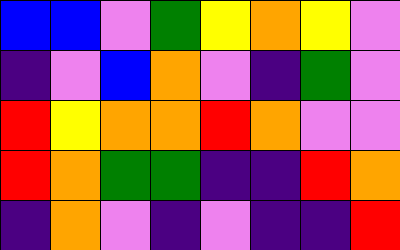[["blue", "blue", "violet", "green", "yellow", "orange", "yellow", "violet"], ["indigo", "violet", "blue", "orange", "violet", "indigo", "green", "violet"], ["red", "yellow", "orange", "orange", "red", "orange", "violet", "violet"], ["red", "orange", "green", "green", "indigo", "indigo", "red", "orange"], ["indigo", "orange", "violet", "indigo", "violet", "indigo", "indigo", "red"]]